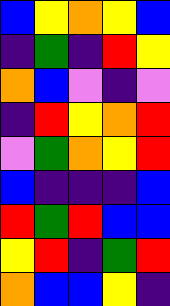[["blue", "yellow", "orange", "yellow", "blue"], ["indigo", "green", "indigo", "red", "yellow"], ["orange", "blue", "violet", "indigo", "violet"], ["indigo", "red", "yellow", "orange", "red"], ["violet", "green", "orange", "yellow", "red"], ["blue", "indigo", "indigo", "indigo", "blue"], ["red", "green", "red", "blue", "blue"], ["yellow", "red", "indigo", "green", "red"], ["orange", "blue", "blue", "yellow", "indigo"]]